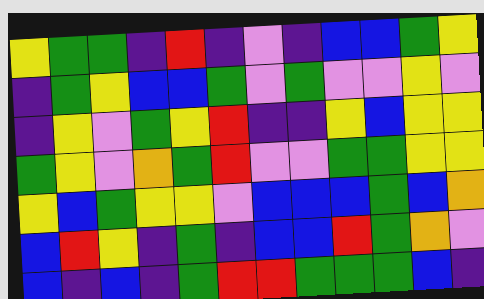[["yellow", "green", "green", "indigo", "red", "indigo", "violet", "indigo", "blue", "blue", "green", "yellow"], ["indigo", "green", "yellow", "blue", "blue", "green", "violet", "green", "violet", "violet", "yellow", "violet"], ["indigo", "yellow", "violet", "green", "yellow", "red", "indigo", "indigo", "yellow", "blue", "yellow", "yellow"], ["green", "yellow", "violet", "orange", "green", "red", "violet", "violet", "green", "green", "yellow", "yellow"], ["yellow", "blue", "green", "yellow", "yellow", "violet", "blue", "blue", "blue", "green", "blue", "orange"], ["blue", "red", "yellow", "indigo", "green", "indigo", "blue", "blue", "red", "green", "orange", "violet"], ["blue", "indigo", "blue", "indigo", "green", "red", "red", "green", "green", "green", "blue", "indigo"]]